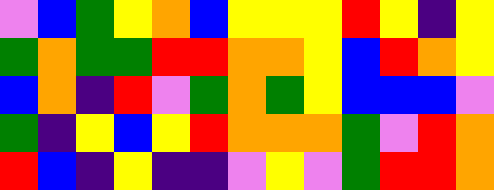[["violet", "blue", "green", "yellow", "orange", "blue", "yellow", "yellow", "yellow", "red", "yellow", "indigo", "yellow"], ["green", "orange", "green", "green", "red", "red", "orange", "orange", "yellow", "blue", "red", "orange", "yellow"], ["blue", "orange", "indigo", "red", "violet", "green", "orange", "green", "yellow", "blue", "blue", "blue", "violet"], ["green", "indigo", "yellow", "blue", "yellow", "red", "orange", "orange", "orange", "green", "violet", "red", "orange"], ["red", "blue", "indigo", "yellow", "indigo", "indigo", "violet", "yellow", "violet", "green", "red", "red", "orange"]]